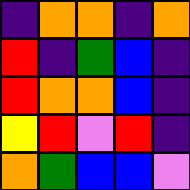[["indigo", "orange", "orange", "indigo", "orange"], ["red", "indigo", "green", "blue", "indigo"], ["red", "orange", "orange", "blue", "indigo"], ["yellow", "red", "violet", "red", "indigo"], ["orange", "green", "blue", "blue", "violet"]]